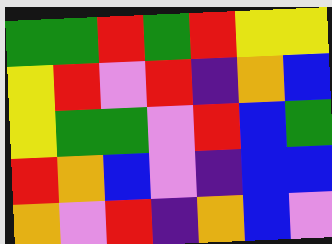[["green", "green", "red", "green", "red", "yellow", "yellow"], ["yellow", "red", "violet", "red", "indigo", "orange", "blue"], ["yellow", "green", "green", "violet", "red", "blue", "green"], ["red", "orange", "blue", "violet", "indigo", "blue", "blue"], ["orange", "violet", "red", "indigo", "orange", "blue", "violet"]]